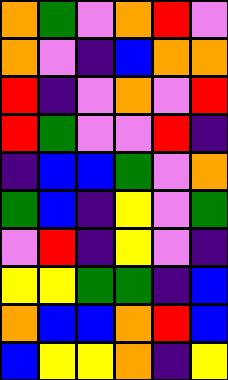[["orange", "green", "violet", "orange", "red", "violet"], ["orange", "violet", "indigo", "blue", "orange", "orange"], ["red", "indigo", "violet", "orange", "violet", "red"], ["red", "green", "violet", "violet", "red", "indigo"], ["indigo", "blue", "blue", "green", "violet", "orange"], ["green", "blue", "indigo", "yellow", "violet", "green"], ["violet", "red", "indigo", "yellow", "violet", "indigo"], ["yellow", "yellow", "green", "green", "indigo", "blue"], ["orange", "blue", "blue", "orange", "red", "blue"], ["blue", "yellow", "yellow", "orange", "indigo", "yellow"]]